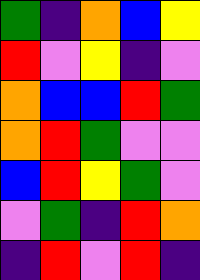[["green", "indigo", "orange", "blue", "yellow"], ["red", "violet", "yellow", "indigo", "violet"], ["orange", "blue", "blue", "red", "green"], ["orange", "red", "green", "violet", "violet"], ["blue", "red", "yellow", "green", "violet"], ["violet", "green", "indigo", "red", "orange"], ["indigo", "red", "violet", "red", "indigo"]]